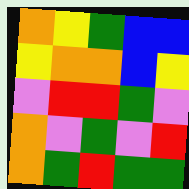[["orange", "yellow", "green", "blue", "blue"], ["yellow", "orange", "orange", "blue", "yellow"], ["violet", "red", "red", "green", "violet"], ["orange", "violet", "green", "violet", "red"], ["orange", "green", "red", "green", "green"]]